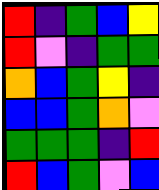[["red", "indigo", "green", "blue", "yellow"], ["red", "violet", "indigo", "green", "green"], ["orange", "blue", "green", "yellow", "indigo"], ["blue", "blue", "green", "orange", "violet"], ["green", "green", "green", "indigo", "red"], ["red", "blue", "green", "violet", "blue"]]